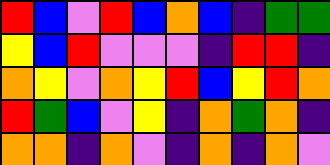[["red", "blue", "violet", "red", "blue", "orange", "blue", "indigo", "green", "green"], ["yellow", "blue", "red", "violet", "violet", "violet", "indigo", "red", "red", "indigo"], ["orange", "yellow", "violet", "orange", "yellow", "red", "blue", "yellow", "red", "orange"], ["red", "green", "blue", "violet", "yellow", "indigo", "orange", "green", "orange", "indigo"], ["orange", "orange", "indigo", "orange", "violet", "indigo", "orange", "indigo", "orange", "violet"]]